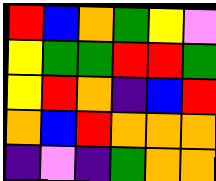[["red", "blue", "orange", "green", "yellow", "violet"], ["yellow", "green", "green", "red", "red", "green"], ["yellow", "red", "orange", "indigo", "blue", "red"], ["orange", "blue", "red", "orange", "orange", "orange"], ["indigo", "violet", "indigo", "green", "orange", "orange"]]